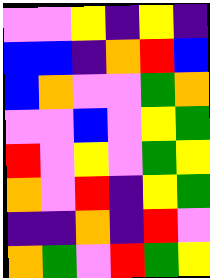[["violet", "violet", "yellow", "indigo", "yellow", "indigo"], ["blue", "blue", "indigo", "orange", "red", "blue"], ["blue", "orange", "violet", "violet", "green", "orange"], ["violet", "violet", "blue", "violet", "yellow", "green"], ["red", "violet", "yellow", "violet", "green", "yellow"], ["orange", "violet", "red", "indigo", "yellow", "green"], ["indigo", "indigo", "orange", "indigo", "red", "violet"], ["orange", "green", "violet", "red", "green", "yellow"]]